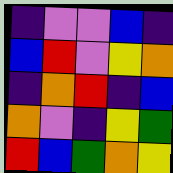[["indigo", "violet", "violet", "blue", "indigo"], ["blue", "red", "violet", "yellow", "orange"], ["indigo", "orange", "red", "indigo", "blue"], ["orange", "violet", "indigo", "yellow", "green"], ["red", "blue", "green", "orange", "yellow"]]